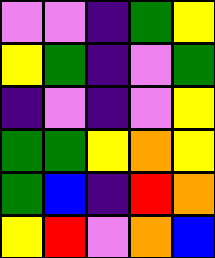[["violet", "violet", "indigo", "green", "yellow"], ["yellow", "green", "indigo", "violet", "green"], ["indigo", "violet", "indigo", "violet", "yellow"], ["green", "green", "yellow", "orange", "yellow"], ["green", "blue", "indigo", "red", "orange"], ["yellow", "red", "violet", "orange", "blue"]]